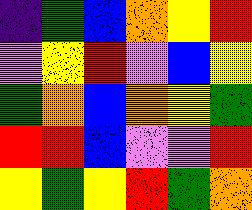[["indigo", "green", "blue", "orange", "yellow", "red"], ["violet", "yellow", "red", "violet", "blue", "yellow"], ["green", "orange", "blue", "orange", "yellow", "green"], ["red", "red", "blue", "violet", "violet", "red"], ["yellow", "green", "yellow", "red", "green", "orange"]]